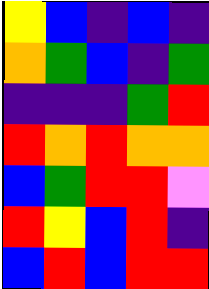[["yellow", "blue", "indigo", "blue", "indigo"], ["orange", "green", "blue", "indigo", "green"], ["indigo", "indigo", "indigo", "green", "red"], ["red", "orange", "red", "orange", "orange"], ["blue", "green", "red", "red", "violet"], ["red", "yellow", "blue", "red", "indigo"], ["blue", "red", "blue", "red", "red"]]